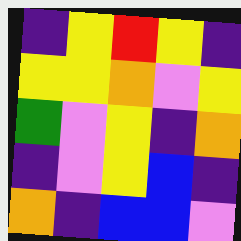[["indigo", "yellow", "red", "yellow", "indigo"], ["yellow", "yellow", "orange", "violet", "yellow"], ["green", "violet", "yellow", "indigo", "orange"], ["indigo", "violet", "yellow", "blue", "indigo"], ["orange", "indigo", "blue", "blue", "violet"]]